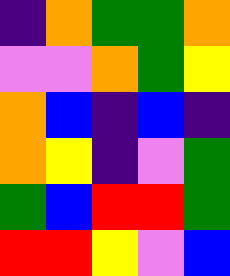[["indigo", "orange", "green", "green", "orange"], ["violet", "violet", "orange", "green", "yellow"], ["orange", "blue", "indigo", "blue", "indigo"], ["orange", "yellow", "indigo", "violet", "green"], ["green", "blue", "red", "red", "green"], ["red", "red", "yellow", "violet", "blue"]]